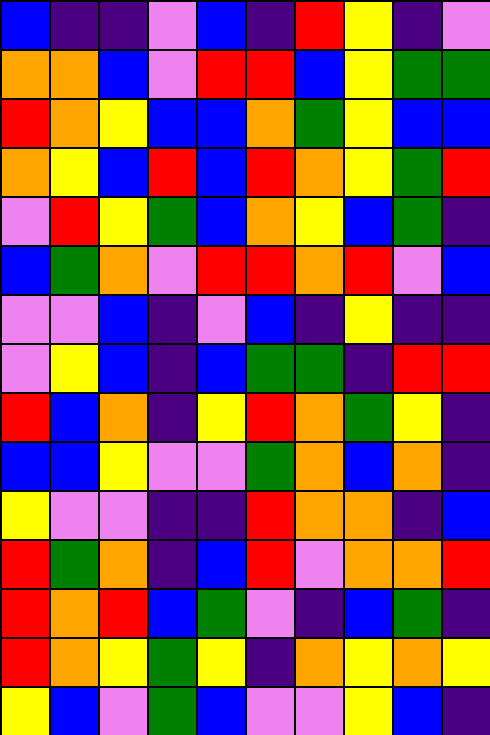[["blue", "indigo", "indigo", "violet", "blue", "indigo", "red", "yellow", "indigo", "violet"], ["orange", "orange", "blue", "violet", "red", "red", "blue", "yellow", "green", "green"], ["red", "orange", "yellow", "blue", "blue", "orange", "green", "yellow", "blue", "blue"], ["orange", "yellow", "blue", "red", "blue", "red", "orange", "yellow", "green", "red"], ["violet", "red", "yellow", "green", "blue", "orange", "yellow", "blue", "green", "indigo"], ["blue", "green", "orange", "violet", "red", "red", "orange", "red", "violet", "blue"], ["violet", "violet", "blue", "indigo", "violet", "blue", "indigo", "yellow", "indigo", "indigo"], ["violet", "yellow", "blue", "indigo", "blue", "green", "green", "indigo", "red", "red"], ["red", "blue", "orange", "indigo", "yellow", "red", "orange", "green", "yellow", "indigo"], ["blue", "blue", "yellow", "violet", "violet", "green", "orange", "blue", "orange", "indigo"], ["yellow", "violet", "violet", "indigo", "indigo", "red", "orange", "orange", "indigo", "blue"], ["red", "green", "orange", "indigo", "blue", "red", "violet", "orange", "orange", "red"], ["red", "orange", "red", "blue", "green", "violet", "indigo", "blue", "green", "indigo"], ["red", "orange", "yellow", "green", "yellow", "indigo", "orange", "yellow", "orange", "yellow"], ["yellow", "blue", "violet", "green", "blue", "violet", "violet", "yellow", "blue", "indigo"]]